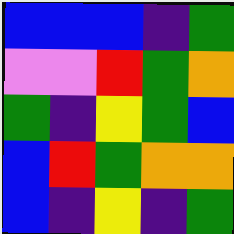[["blue", "blue", "blue", "indigo", "green"], ["violet", "violet", "red", "green", "orange"], ["green", "indigo", "yellow", "green", "blue"], ["blue", "red", "green", "orange", "orange"], ["blue", "indigo", "yellow", "indigo", "green"]]